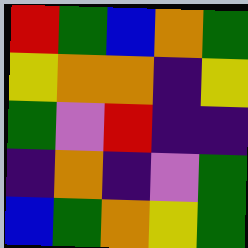[["red", "green", "blue", "orange", "green"], ["yellow", "orange", "orange", "indigo", "yellow"], ["green", "violet", "red", "indigo", "indigo"], ["indigo", "orange", "indigo", "violet", "green"], ["blue", "green", "orange", "yellow", "green"]]